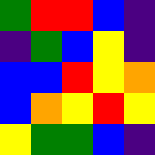[["green", "red", "red", "blue", "indigo"], ["indigo", "green", "blue", "yellow", "indigo"], ["blue", "blue", "red", "yellow", "orange"], ["blue", "orange", "yellow", "red", "yellow"], ["yellow", "green", "green", "blue", "indigo"]]